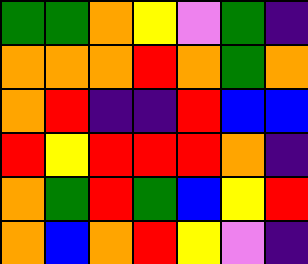[["green", "green", "orange", "yellow", "violet", "green", "indigo"], ["orange", "orange", "orange", "red", "orange", "green", "orange"], ["orange", "red", "indigo", "indigo", "red", "blue", "blue"], ["red", "yellow", "red", "red", "red", "orange", "indigo"], ["orange", "green", "red", "green", "blue", "yellow", "red"], ["orange", "blue", "orange", "red", "yellow", "violet", "indigo"]]